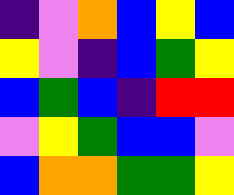[["indigo", "violet", "orange", "blue", "yellow", "blue"], ["yellow", "violet", "indigo", "blue", "green", "yellow"], ["blue", "green", "blue", "indigo", "red", "red"], ["violet", "yellow", "green", "blue", "blue", "violet"], ["blue", "orange", "orange", "green", "green", "yellow"]]